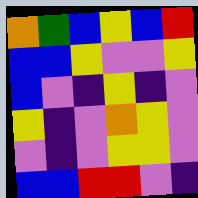[["orange", "green", "blue", "yellow", "blue", "red"], ["blue", "blue", "yellow", "violet", "violet", "yellow"], ["blue", "violet", "indigo", "yellow", "indigo", "violet"], ["yellow", "indigo", "violet", "orange", "yellow", "violet"], ["violet", "indigo", "violet", "yellow", "yellow", "violet"], ["blue", "blue", "red", "red", "violet", "indigo"]]